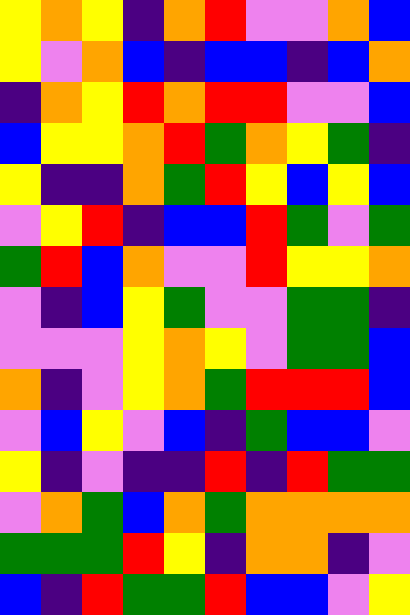[["yellow", "orange", "yellow", "indigo", "orange", "red", "violet", "violet", "orange", "blue"], ["yellow", "violet", "orange", "blue", "indigo", "blue", "blue", "indigo", "blue", "orange"], ["indigo", "orange", "yellow", "red", "orange", "red", "red", "violet", "violet", "blue"], ["blue", "yellow", "yellow", "orange", "red", "green", "orange", "yellow", "green", "indigo"], ["yellow", "indigo", "indigo", "orange", "green", "red", "yellow", "blue", "yellow", "blue"], ["violet", "yellow", "red", "indigo", "blue", "blue", "red", "green", "violet", "green"], ["green", "red", "blue", "orange", "violet", "violet", "red", "yellow", "yellow", "orange"], ["violet", "indigo", "blue", "yellow", "green", "violet", "violet", "green", "green", "indigo"], ["violet", "violet", "violet", "yellow", "orange", "yellow", "violet", "green", "green", "blue"], ["orange", "indigo", "violet", "yellow", "orange", "green", "red", "red", "red", "blue"], ["violet", "blue", "yellow", "violet", "blue", "indigo", "green", "blue", "blue", "violet"], ["yellow", "indigo", "violet", "indigo", "indigo", "red", "indigo", "red", "green", "green"], ["violet", "orange", "green", "blue", "orange", "green", "orange", "orange", "orange", "orange"], ["green", "green", "green", "red", "yellow", "indigo", "orange", "orange", "indigo", "violet"], ["blue", "indigo", "red", "green", "green", "red", "blue", "blue", "violet", "yellow"]]